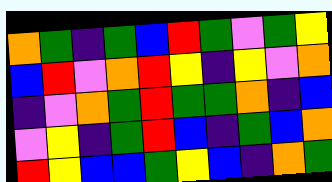[["orange", "green", "indigo", "green", "blue", "red", "green", "violet", "green", "yellow"], ["blue", "red", "violet", "orange", "red", "yellow", "indigo", "yellow", "violet", "orange"], ["indigo", "violet", "orange", "green", "red", "green", "green", "orange", "indigo", "blue"], ["violet", "yellow", "indigo", "green", "red", "blue", "indigo", "green", "blue", "orange"], ["red", "yellow", "blue", "blue", "green", "yellow", "blue", "indigo", "orange", "green"]]